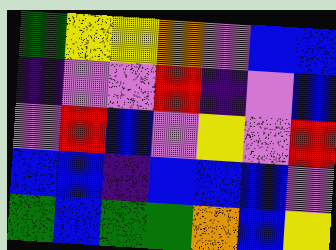[["green", "yellow", "yellow", "orange", "violet", "blue", "blue"], ["indigo", "violet", "violet", "red", "indigo", "violet", "blue"], ["violet", "red", "blue", "violet", "yellow", "violet", "red"], ["blue", "blue", "indigo", "blue", "blue", "blue", "violet"], ["green", "blue", "green", "green", "orange", "blue", "yellow"]]